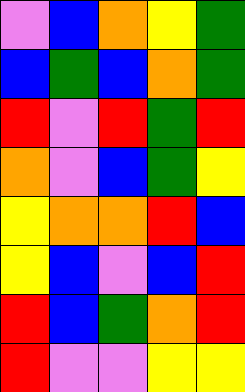[["violet", "blue", "orange", "yellow", "green"], ["blue", "green", "blue", "orange", "green"], ["red", "violet", "red", "green", "red"], ["orange", "violet", "blue", "green", "yellow"], ["yellow", "orange", "orange", "red", "blue"], ["yellow", "blue", "violet", "blue", "red"], ["red", "blue", "green", "orange", "red"], ["red", "violet", "violet", "yellow", "yellow"]]